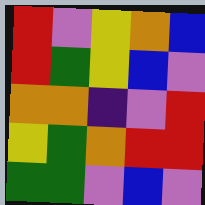[["red", "violet", "yellow", "orange", "blue"], ["red", "green", "yellow", "blue", "violet"], ["orange", "orange", "indigo", "violet", "red"], ["yellow", "green", "orange", "red", "red"], ["green", "green", "violet", "blue", "violet"]]